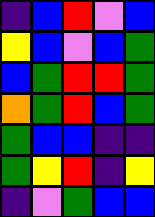[["indigo", "blue", "red", "violet", "blue"], ["yellow", "blue", "violet", "blue", "green"], ["blue", "green", "red", "red", "green"], ["orange", "green", "red", "blue", "green"], ["green", "blue", "blue", "indigo", "indigo"], ["green", "yellow", "red", "indigo", "yellow"], ["indigo", "violet", "green", "blue", "blue"]]